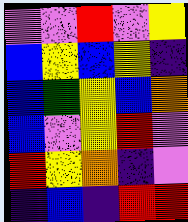[["violet", "violet", "red", "violet", "yellow"], ["blue", "yellow", "blue", "yellow", "indigo"], ["blue", "green", "yellow", "blue", "orange"], ["blue", "violet", "yellow", "red", "violet"], ["red", "yellow", "orange", "indigo", "violet"], ["indigo", "blue", "indigo", "red", "red"]]